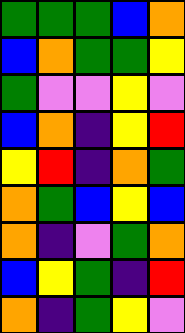[["green", "green", "green", "blue", "orange"], ["blue", "orange", "green", "green", "yellow"], ["green", "violet", "violet", "yellow", "violet"], ["blue", "orange", "indigo", "yellow", "red"], ["yellow", "red", "indigo", "orange", "green"], ["orange", "green", "blue", "yellow", "blue"], ["orange", "indigo", "violet", "green", "orange"], ["blue", "yellow", "green", "indigo", "red"], ["orange", "indigo", "green", "yellow", "violet"]]